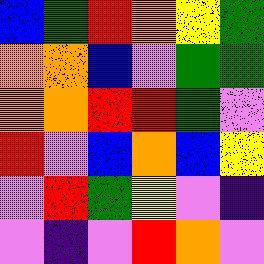[["blue", "green", "red", "orange", "yellow", "green"], ["orange", "orange", "blue", "violet", "green", "green"], ["orange", "orange", "red", "red", "green", "violet"], ["red", "violet", "blue", "orange", "blue", "yellow"], ["violet", "red", "green", "yellow", "violet", "indigo"], ["violet", "indigo", "violet", "red", "orange", "violet"]]